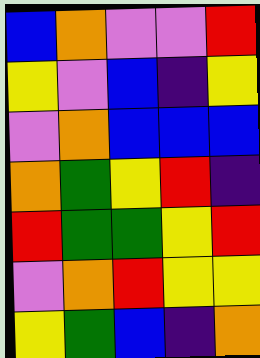[["blue", "orange", "violet", "violet", "red"], ["yellow", "violet", "blue", "indigo", "yellow"], ["violet", "orange", "blue", "blue", "blue"], ["orange", "green", "yellow", "red", "indigo"], ["red", "green", "green", "yellow", "red"], ["violet", "orange", "red", "yellow", "yellow"], ["yellow", "green", "blue", "indigo", "orange"]]